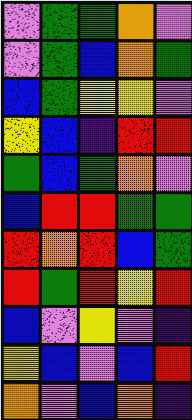[["violet", "green", "green", "orange", "violet"], ["violet", "green", "blue", "orange", "green"], ["blue", "green", "yellow", "yellow", "violet"], ["yellow", "blue", "indigo", "red", "red"], ["green", "blue", "green", "orange", "violet"], ["blue", "red", "red", "green", "green"], ["red", "orange", "red", "blue", "green"], ["red", "green", "red", "yellow", "red"], ["blue", "violet", "yellow", "violet", "indigo"], ["yellow", "blue", "violet", "blue", "red"], ["orange", "violet", "blue", "orange", "indigo"]]